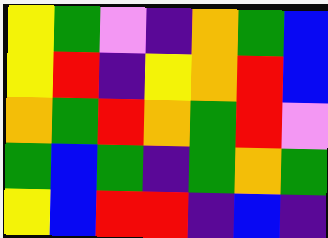[["yellow", "green", "violet", "indigo", "orange", "green", "blue"], ["yellow", "red", "indigo", "yellow", "orange", "red", "blue"], ["orange", "green", "red", "orange", "green", "red", "violet"], ["green", "blue", "green", "indigo", "green", "orange", "green"], ["yellow", "blue", "red", "red", "indigo", "blue", "indigo"]]